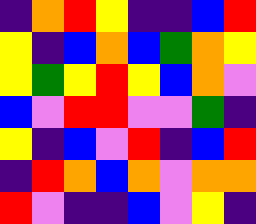[["indigo", "orange", "red", "yellow", "indigo", "indigo", "blue", "red"], ["yellow", "indigo", "blue", "orange", "blue", "green", "orange", "yellow"], ["yellow", "green", "yellow", "red", "yellow", "blue", "orange", "violet"], ["blue", "violet", "red", "red", "violet", "violet", "green", "indigo"], ["yellow", "indigo", "blue", "violet", "red", "indigo", "blue", "red"], ["indigo", "red", "orange", "blue", "orange", "violet", "orange", "orange"], ["red", "violet", "indigo", "indigo", "blue", "violet", "yellow", "indigo"]]